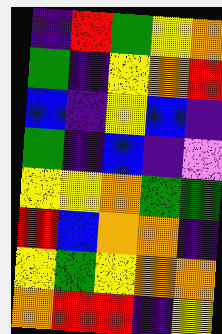[["indigo", "red", "green", "yellow", "orange"], ["green", "indigo", "yellow", "orange", "red"], ["blue", "indigo", "yellow", "blue", "indigo"], ["green", "indigo", "blue", "indigo", "violet"], ["yellow", "yellow", "orange", "green", "green"], ["red", "blue", "orange", "orange", "indigo"], ["yellow", "green", "yellow", "orange", "orange"], ["orange", "red", "red", "indigo", "yellow"]]